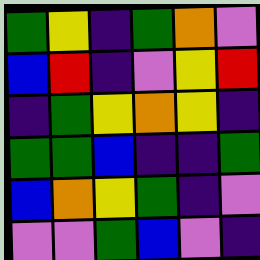[["green", "yellow", "indigo", "green", "orange", "violet"], ["blue", "red", "indigo", "violet", "yellow", "red"], ["indigo", "green", "yellow", "orange", "yellow", "indigo"], ["green", "green", "blue", "indigo", "indigo", "green"], ["blue", "orange", "yellow", "green", "indigo", "violet"], ["violet", "violet", "green", "blue", "violet", "indigo"]]